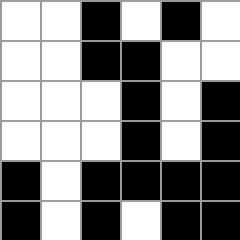[["white", "white", "black", "white", "black", "white"], ["white", "white", "black", "black", "white", "white"], ["white", "white", "white", "black", "white", "black"], ["white", "white", "white", "black", "white", "black"], ["black", "white", "black", "black", "black", "black"], ["black", "white", "black", "white", "black", "black"]]